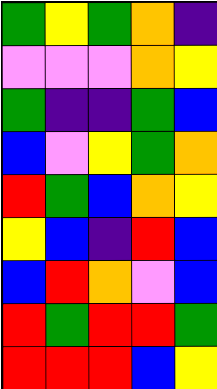[["green", "yellow", "green", "orange", "indigo"], ["violet", "violet", "violet", "orange", "yellow"], ["green", "indigo", "indigo", "green", "blue"], ["blue", "violet", "yellow", "green", "orange"], ["red", "green", "blue", "orange", "yellow"], ["yellow", "blue", "indigo", "red", "blue"], ["blue", "red", "orange", "violet", "blue"], ["red", "green", "red", "red", "green"], ["red", "red", "red", "blue", "yellow"]]